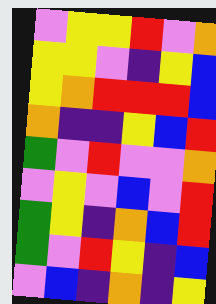[["violet", "yellow", "yellow", "red", "violet", "orange"], ["yellow", "yellow", "violet", "indigo", "yellow", "blue"], ["yellow", "orange", "red", "red", "red", "blue"], ["orange", "indigo", "indigo", "yellow", "blue", "red"], ["green", "violet", "red", "violet", "violet", "orange"], ["violet", "yellow", "violet", "blue", "violet", "red"], ["green", "yellow", "indigo", "orange", "blue", "red"], ["green", "violet", "red", "yellow", "indigo", "blue"], ["violet", "blue", "indigo", "orange", "indigo", "yellow"]]